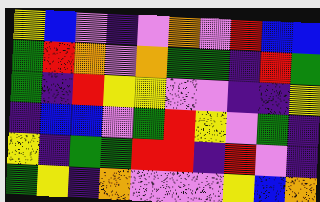[["yellow", "blue", "violet", "indigo", "violet", "orange", "violet", "red", "blue", "blue"], ["green", "red", "orange", "violet", "orange", "green", "green", "indigo", "red", "green"], ["green", "indigo", "red", "yellow", "yellow", "violet", "violet", "indigo", "indigo", "yellow"], ["indigo", "blue", "blue", "violet", "green", "red", "yellow", "violet", "green", "indigo"], ["yellow", "indigo", "green", "green", "red", "red", "indigo", "red", "violet", "indigo"], ["green", "yellow", "indigo", "orange", "violet", "violet", "violet", "yellow", "blue", "orange"]]